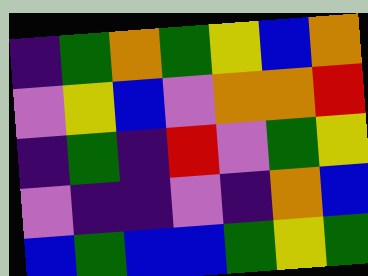[["indigo", "green", "orange", "green", "yellow", "blue", "orange"], ["violet", "yellow", "blue", "violet", "orange", "orange", "red"], ["indigo", "green", "indigo", "red", "violet", "green", "yellow"], ["violet", "indigo", "indigo", "violet", "indigo", "orange", "blue"], ["blue", "green", "blue", "blue", "green", "yellow", "green"]]